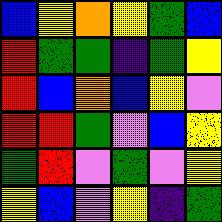[["blue", "yellow", "orange", "yellow", "green", "blue"], ["red", "green", "green", "indigo", "green", "yellow"], ["red", "blue", "orange", "blue", "yellow", "violet"], ["red", "red", "green", "violet", "blue", "yellow"], ["green", "red", "violet", "green", "violet", "yellow"], ["yellow", "blue", "violet", "yellow", "indigo", "green"]]